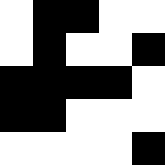[["white", "black", "black", "white", "white"], ["white", "black", "white", "white", "black"], ["black", "black", "black", "black", "white"], ["black", "black", "white", "white", "white"], ["white", "white", "white", "white", "black"]]